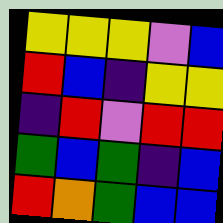[["yellow", "yellow", "yellow", "violet", "blue"], ["red", "blue", "indigo", "yellow", "yellow"], ["indigo", "red", "violet", "red", "red"], ["green", "blue", "green", "indigo", "blue"], ["red", "orange", "green", "blue", "blue"]]